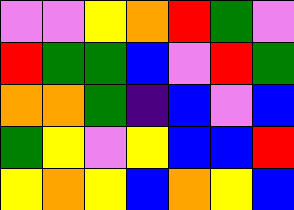[["violet", "violet", "yellow", "orange", "red", "green", "violet"], ["red", "green", "green", "blue", "violet", "red", "green"], ["orange", "orange", "green", "indigo", "blue", "violet", "blue"], ["green", "yellow", "violet", "yellow", "blue", "blue", "red"], ["yellow", "orange", "yellow", "blue", "orange", "yellow", "blue"]]